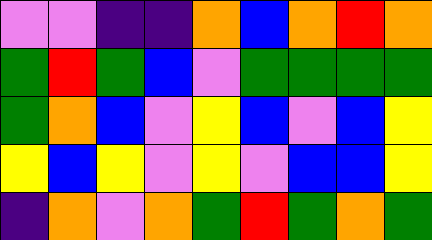[["violet", "violet", "indigo", "indigo", "orange", "blue", "orange", "red", "orange"], ["green", "red", "green", "blue", "violet", "green", "green", "green", "green"], ["green", "orange", "blue", "violet", "yellow", "blue", "violet", "blue", "yellow"], ["yellow", "blue", "yellow", "violet", "yellow", "violet", "blue", "blue", "yellow"], ["indigo", "orange", "violet", "orange", "green", "red", "green", "orange", "green"]]